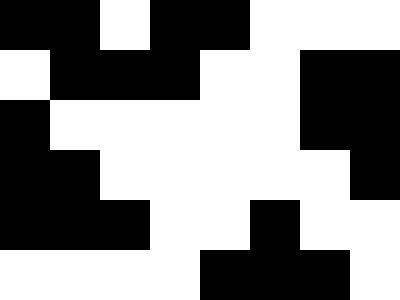[["black", "black", "white", "black", "black", "white", "white", "white"], ["white", "black", "black", "black", "white", "white", "black", "black"], ["black", "white", "white", "white", "white", "white", "black", "black"], ["black", "black", "white", "white", "white", "white", "white", "black"], ["black", "black", "black", "white", "white", "black", "white", "white"], ["white", "white", "white", "white", "black", "black", "black", "white"]]